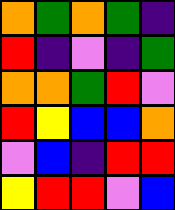[["orange", "green", "orange", "green", "indigo"], ["red", "indigo", "violet", "indigo", "green"], ["orange", "orange", "green", "red", "violet"], ["red", "yellow", "blue", "blue", "orange"], ["violet", "blue", "indigo", "red", "red"], ["yellow", "red", "red", "violet", "blue"]]